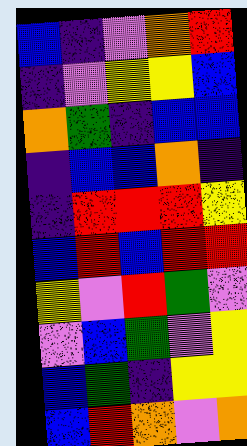[["blue", "indigo", "violet", "orange", "red"], ["indigo", "violet", "yellow", "yellow", "blue"], ["orange", "green", "indigo", "blue", "blue"], ["indigo", "blue", "blue", "orange", "indigo"], ["indigo", "red", "red", "red", "yellow"], ["blue", "red", "blue", "red", "red"], ["yellow", "violet", "red", "green", "violet"], ["violet", "blue", "green", "violet", "yellow"], ["blue", "green", "indigo", "yellow", "yellow"], ["blue", "red", "orange", "violet", "orange"]]